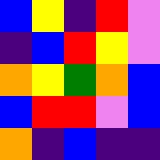[["blue", "yellow", "indigo", "red", "violet"], ["indigo", "blue", "red", "yellow", "violet"], ["orange", "yellow", "green", "orange", "blue"], ["blue", "red", "red", "violet", "blue"], ["orange", "indigo", "blue", "indigo", "indigo"]]